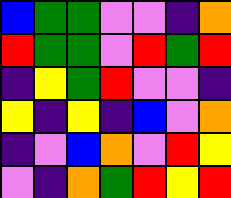[["blue", "green", "green", "violet", "violet", "indigo", "orange"], ["red", "green", "green", "violet", "red", "green", "red"], ["indigo", "yellow", "green", "red", "violet", "violet", "indigo"], ["yellow", "indigo", "yellow", "indigo", "blue", "violet", "orange"], ["indigo", "violet", "blue", "orange", "violet", "red", "yellow"], ["violet", "indigo", "orange", "green", "red", "yellow", "red"]]